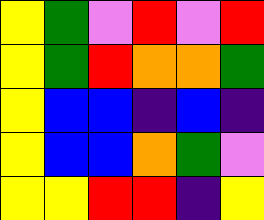[["yellow", "green", "violet", "red", "violet", "red"], ["yellow", "green", "red", "orange", "orange", "green"], ["yellow", "blue", "blue", "indigo", "blue", "indigo"], ["yellow", "blue", "blue", "orange", "green", "violet"], ["yellow", "yellow", "red", "red", "indigo", "yellow"]]